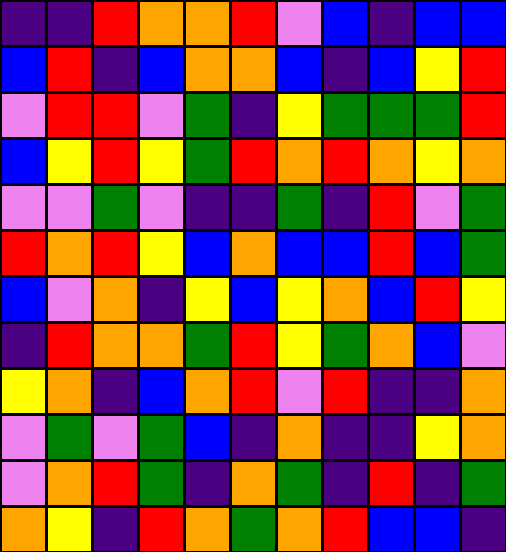[["indigo", "indigo", "red", "orange", "orange", "red", "violet", "blue", "indigo", "blue", "blue"], ["blue", "red", "indigo", "blue", "orange", "orange", "blue", "indigo", "blue", "yellow", "red"], ["violet", "red", "red", "violet", "green", "indigo", "yellow", "green", "green", "green", "red"], ["blue", "yellow", "red", "yellow", "green", "red", "orange", "red", "orange", "yellow", "orange"], ["violet", "violet", "green", "violet", "indigo", "indigo", "green", "indigo", "red", "violet", "green"], ["red", "orange", "red", "yellow", "blue", "orange", "blue", "blue", "red", "blue", "green"], ["blue", "violet", "orange", "indigo", "yellow", "blue", "yellow", "orange", "blue", "red", "yellow"], ["indigo", "red", "orange", "orange", "green", "red", "yellow", "green", "orange", "blue", "violet"], ["yellow", "orange", "indigo", "blue", "orange", "red", "violet", "red", "indigo", "indigo", "orange"], ["violet", "green", "violet", "green", "blue", "indigo", "orange", "indigo", "indigo", "yellow", "orange"], ["violet", "orange", "red", "green", "indigo", "orange", "green", "indigo", "red", "indigo", "green"], ["orange", "yellow", "indigo", "red", "orange", "green", "orange", "red", "blue", "blue", "indigo"]]